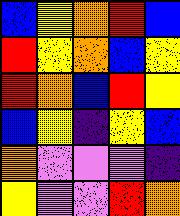[["blue", "yellow", "orange", "red", "blue"], ["red", "yellow", "orange", "blue", "yellow"], ["red", "orange", "blue", "red", "yellow"], ["blue", "yellow", "indigo", "yellow", "blue"], ["orange", "violet", "violet", "violet", "indigo"], ["yellow", "violet", "violet", "red", "orange"]]